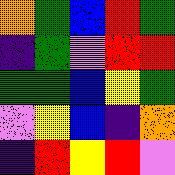[["orange", "green", "blue", "red", "green"], ["indigo", "green", "violet", "red", "red"], ["green", "green", "blue", "yellow", "green"], ["violet", "yellow", "blue", "indigo", "orange"], ["indigo", "red", "yellow", "red", "violet"]]